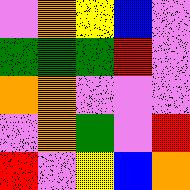[["violet", "orange", "yellow", "blue", "violet"], ["green", "green", "green", "red", "violet"], ["orange", "orange", "violet", "violet", "violet"], ["violet", "orange", "green", "violet", "red"], ["red", "violet", "yellow", "blue", "orange"]]